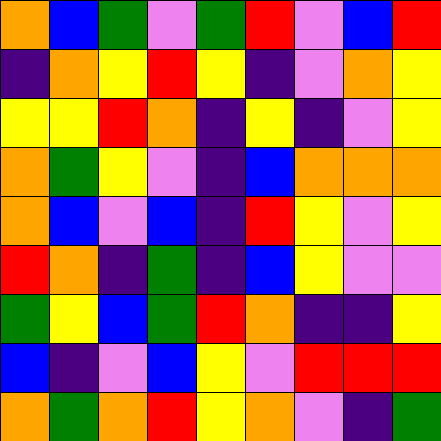[["orange", "blue", "green", "violet", "green", "red", "violet", "blue", "red"], ["indigo", "orange", "yellow", "red", "yellow", "indigo", "violet", "orange", "yellow"], ["yellow", "yellow", "red", "orange", "indigo", "yellow", "indigo", "violet", "yellow"], ["orange", "green", "yellow", "violet", "indigo", "blue", "orange", "orange", "orange"], ["orange", "blue", "violet", "blue", "indigo", "red", "yellow", "violet", "yellow"], ["red", "orange", "indigo", "green", "indigo", "blue", "yellow", "violet", "violet"], ["green", "yellow", "blue", "green", "red", "orange", "indigo", "indigo", "yellow"], ["blue", "indigo", "violet", "blue", "yellow", "violet", "red", "red", "red"], ["orange", "green", "orange", "red", "yellow", "orange", "violet", "indigo", "green"]]